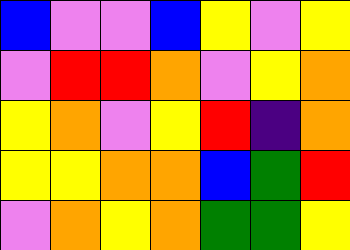[["blue", "violet", "violet", "blue", "yellow", "violet", "yellow"], ["violet", "red", "red", "orange", "violet", "yellow", "orange"], ["yellow", "orange", "violet", "yellow", "red", "indigo", "orange"], ["yellow", "yellow", "orange", "orange", "blue", "green", "red"], ["violet", "orange", "yellow", "orange", "green", "green", "yellow"]]